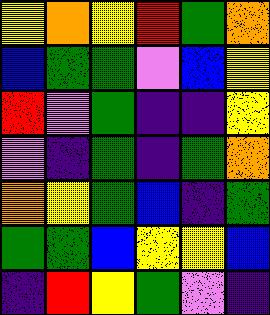[["yellow", "orange", "yellow", "red", "green", "orange"], ["blue", "green", "green", "violet", "blue", "yellow"], ["red", "violet", "green", "indigo", "indigo", "yellow"], ["violet", "indigo", "green", "indigo", "green", "orange"], ["orange", "yellow", "green", "blue", "indigo", "green"], ["green", "green", "blue", "yellow", "yellow", "blue"], ["indigo", "red", "yellow", "green", "violet", "indigo"]]